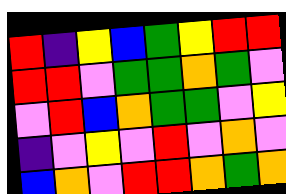[["red", "indigo", "yellow", "blue", "green", "yellow", "red", "red"], ["red", "red", "violet", "green", "green", "orange", "green", "violet"], ["violet", "red", "blue", "orange", "green", "green", "violet", "yellow"], ["indigo", "violet", "yellow", "violet", "red", "violet", "orange", "violet"], ["blue", "orange", "violet", "red", "red", "orange", "green", "orange"]]